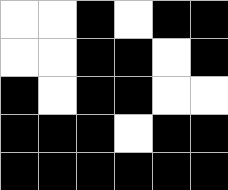[["white", "white", "black", "white", "black", "black"], ["white", "white", "black", "black", "white", "black"], ["black", "white", "black", "black", "white", "white"], ["black", "black", "black", "white", "black", "black"], ["black", "black", "black", "black", "black", "black"]]